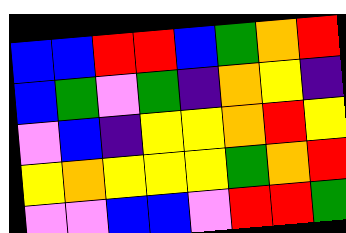[["blue", "blue", "red", "red", "blue", "green", "orange", "red"], ["blue", "green", "violet", "green", "indigo", "orange", "yellow", "indigo"], ["violet", "blue", "indigo", "yellow", "yellow", "orange", "red", "yellow"], ["yellow", "orange", "yellow", "yellow", "yellow", "green", "orange", "red"], ["violet", "violet", "blue", "blue", "violet", "red", "red", "green"]]